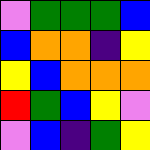[["violet", "green", "green", "green", "blue"], ["blue", "orange", "orange", "indigo", "yellow"], ["yellow", "blue", "orange", "orange", "orange"], ["red", "green", "blue", "yellow", "violet"], ["violet", "blue", "indigo", "green", "yellow"]]